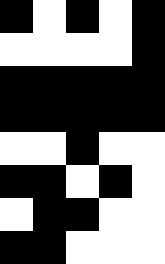[["black", "white", "black", "white", "black"], ["white", "white", "white", "white", "black"], ["black", "black", "black", "black", "black"], ["black", "black", "black", "black", "black"], ["white", "white", "black", "white", "white"], ["black", "black", "white", "black", "white"], ["white", "black", "black", "white", "white"], ["black", "black", "white", "white", "white"]]